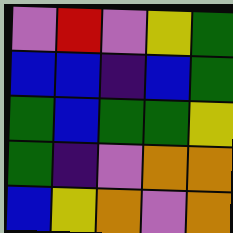[["violet", "red", "violet", "yellow", "green"], ["blue", "blue", "indigo", "blue", "green"], ["green", "blue", "green", "green", "yellow"], ["green", "indigo", "violet", "orange", "orange"], ["blue", "yellow", "orange", "violet", "orange"]]